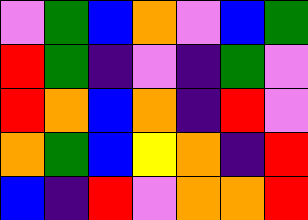[["violet", "green", "blue", "orange", "violet", "blue", "green"], ["red", "green", "indigo", "violet", "indigo", "green", "violet"], ["red", "orange", "blue", "orange", "indigo", "red", "violet"], ["orange", "green", "blue", "yellow", "orange", "indigo", "red"], ["blue", "indigo", "red", "violet", "orange", "orange", "red"]]